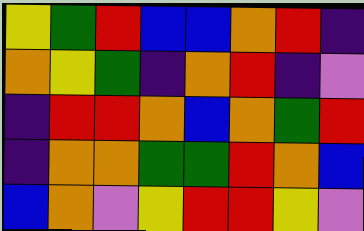[["yellow", "green", "red", "blue", "blue", "orange", "red", "indigo"], ["orange", "yellow", "green", "indigo", "orange", "red", "indigo", "violet"], ["indigo", "red", "red", "orange", "blue", "orange", "green", "red"], ["indigo", "orange", "orange", "green", "green", "red", "orange", "blue"], ["blue", "orange", "violet", "yellow", "red", "red", "yellow", "violet"]]